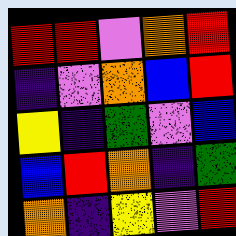[["red", "red", "violet", "orange", "red"], ["indigo", "violet", "orange", "blue", "red"], ["yellow", "indigo", "green", "violet", "blue"], ["blue", "red", "orange", "indigo", "green"], ["orange", "indigo", "yellow", "violet", "red"]]